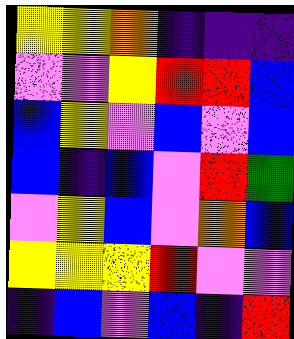[["yellow", "yellow", "orange", "indigo", "indigo", "indigo"], ["violet", "violet", "yellow", "red", "red", "blue"], ["blue", "yellow", "violet", "blue", "violet", "blue"], ["blue", "indigo", "blue", "violet", "red", "green"], ["violet", "yellow", "blue", "violet", "orange", "blue"], ["yellow", "yellow", "yellow", "red", "violet", "violet"], ["indigo", "blue", "violet", "blue", "indigo", "red"]]